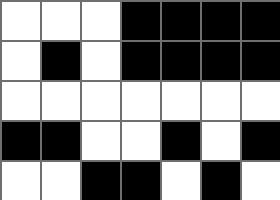[["white", "white", "white", "black", "black", "black", "black"], ["white", "black", "white", "black", "black", "black", "black"], ["white", "white", "white", "white", "white", "white", "white"], ["black", "black", "white", "white", "black", "white", "black"], ["white", "white", "black", "black", "white", "black", "white"]]